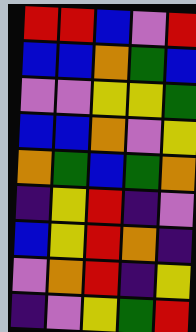[["red", "red", "blue", "violet", "red"], ["blue", "blue", "orange", "green", "blue"], ["violet", "violet", "yellow", "yellow", "green"], ["blue", "blue", "orange", "violet", "yellow"], ["orange", "green", "blue", "green", "orange"], ["indigo", "yellow", "red", "indigo", "violet"], ["blue", "yellow", "red", "orange", "indigo"], ["violet", "orange", "red", "indigo", "yellow"], ["indigo", "violet", "yellow", "green", "red"]]